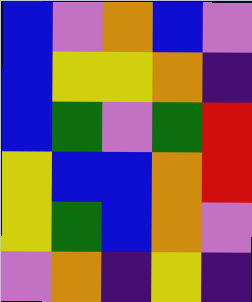[["blue", "violet", "orange", "blue", "violet"], ["blue", "yellow", "yellow", "orange", "indigo"], ["blue", "green", "violet", "green", "red"], ["yellow", "blue", "blue", "orange", "red"], ["yellow", "green", "blue", "orange", "violet"], ["violet", "orange", "indigo", "yellow", "indigo"]]